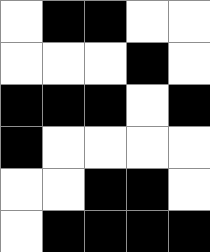[["white", "black", "black", "white", "white"], ["white", "white", "white", "black", "white"], ["black", "black", "black", "white", "black"], ["black", "white", "white", "white", "white"], ["white", "white", "black", "black", "white"], ["white", "black", "black", "black", "black"]]